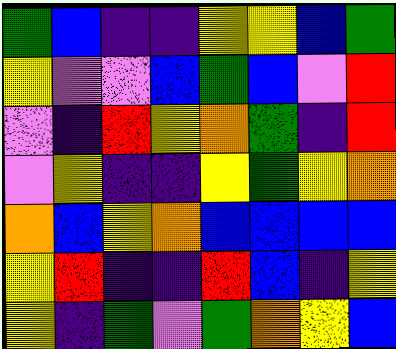[["green", "blue", "indigo", "indigo", "yellow", "yellow", "blue", "green"], ["yellow", "violet", "violet", "blue", "green", "blue", "violet", "red"], ["violet", "indigo", "red", "yellow", "orange", "green", "indigo", "red"], ["violet", "yellow", "indigo", "indigo", "yellow", "green", "yellow", "orange"], ["orange", "blue", "yellow", "orange", "blue", "blue", "blue", "blue"], ["yellow", "red", "indigo", "indigo", "red", "blue", "indigo", "yellow"], ["yellow", "indigo", "green", "violet", "green", "orange", "yellow", "blue"]]